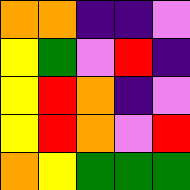[["orange", "orange", "indigo", "indigo", "violet"], ["yellow", "green", "violet", "red", "indigo"], ["yellow", "red", "orange", "indigo", "violet"], ["yellow", "red", "orange", "violet", "red"], ["orange", "yellow", "green", "green", "green"]]